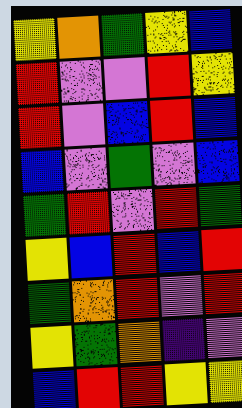[["yellow", "orange", "green", "yellow", "blue"], ["red", "violet", "violet", "red", "yellow"], ["red", "violet", "blue", "red", "blue"], ["blue", "violet", "green", "violet", "blue"], ["green", "red", "violet", "red", "green"], ["yellow", "blue", "red", "blue", "red"], ["green", "orange", "red", "violet", "red"], ["yellow", "green", "orange", "indigo", "violet"], ["blue", "red", "red", "yellow", "yellow"]]